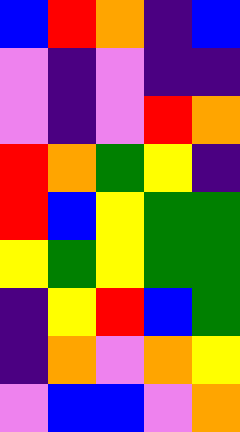[["blue", "red", "orange", "indigo", "blue"], ["violet", "indigo", "violet", "indigo", "indigo"], ["violet", "indigo", "violet", "red", "orange"], ["red", "orange", "green", "yellow", "indigo"], ["red", "blue", "yellow", "green", "green"], ["yellow", "green", "yellow", "green", "green"], ["indigo", "yellow", "red", "blue", "green"], ["indigo", "orange", "violet", "orange", "yellow"], ["violet", "blue", "blue", "violet", "orange"]]